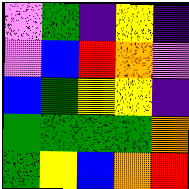[["violet", "green", "indigo", "yellow", "indigo"], ["violet", "blue", "red", "orange", "violet"], ["blue", "green", "yellow", "yellow", "indigo"], ["green", "green", "green", "green", "orange"], ["green", "yellow", "blue", "orange", "red"]]